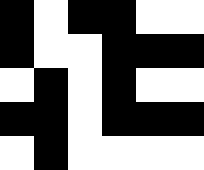[["black", "white", "black", "black", "white", "white"], ["black", "white", "white", "black", "black", "black"], ["white", "black", "white", "black", "white", "white"], ["black", "black", "white", "black", "black", "black"], ["white", "black", "white", "white", "white", "white"]]